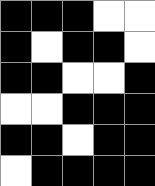[["black", "black", "black", "white", "white"], ["black", "white", "black", "black", "white"], ["black", "black", "white", "white", "black"], ["white", "white", "black", "black", "black"], ["black", "black", "white", "black", "black"], ["white", "black", "black", "black", "black"]]